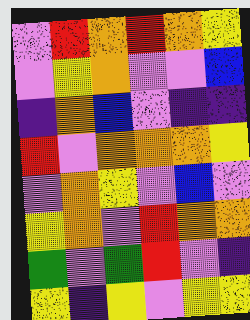[["violet", "red", "orange", "red", "orange", "yellow"], ["violet", "yellow", "orange", "violet", "violet", "blue"], ["indigo", "orange", "blue", "violet", "indigo", "indigo"], ["red", "violet", "orange", "orange", "orange", "yellow"], ["violet", "orange", "yellow", "violet", "blue", "violet"], ["yellow", "orange", "violet", "red", "orange", "orange"], ["green", "violet", "green", "red", "violet", "indigo"], ["yellow", "indigo", "yellow", "violet", "yellow", "yellow"]]